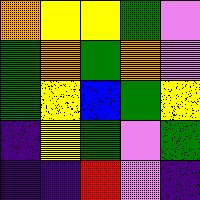[["orange", "yellow", "yellow", "green", "violet"], ["green", "orange", "green", "orange", "violet"], ["green", "yellow", "blue", "green", "yellow"], ["indigo", "yellow", "green", "violet", "green"], ["indigo", "indigo", "red", "violet", "indigo"]]